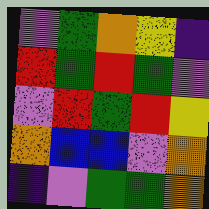[["violet", "green", "orange", "yellow", "indigo"], ["red", "green", "red", "green", "violet"], ["violet", "red", "green", "red", "yellow"], ["orange", "blue", "blue", "violet", "orange"], ["indigo", "violet", "green", "green", "orange"]]